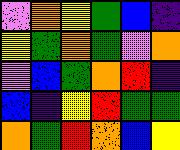[["violet", "orange", "yellow", "green", "blue", "indigo"], ["yellow", "green", "orange", "green", "violet", "orange"], ["violet", "blue", "green", "orange", "red", "indigo"], ["blue", "indigo", "yellow", "red", "green", "green"], ["orange", "green", "red", "orange", "blue", "yellow"]]